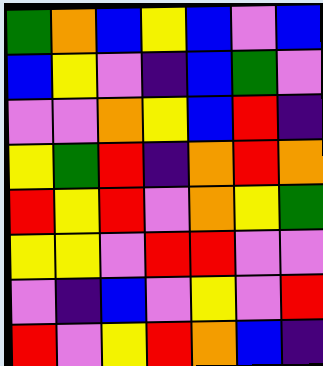[["green", "orange", "blue", "yellow", "blue", "violet", "blue"], ["blue", "yellow", "violet", "indigo", "blue", "green", "violet"], ["violet", "violet", "orange", "yellow", "blue", "red", "indigo"], ["yellow", "green", "red", "indigo", "orange", "red", "orange"], ["red", "yellow", "red", "violet", "orange", "yellow", "green"], ["yellow", "yellow", "violet", "red", "red", "violet", "violet"], ["violet", "indigo", "blue", "violet", "yellow", "violet", "red"], ["red", "violet", "yellow", "red", "orange", "blue", "indigo"]]